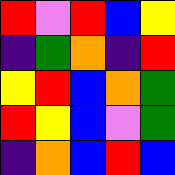[["red", "violet", "red", "blue", "yellow"], ["indigo", "green", "orange", "indigo", "red"], ["yellow", "red", "blue", "orange", "green"], ["red", "yellow", "blue", "violet", "green"], ["indigo", "orange", "blue", "red", "blue"]]